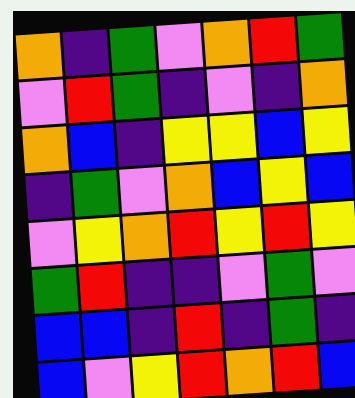[["orange", "indigo", "green", "violet", "orange", "red", "green"], ["violet", "red", "green", "indigo", "violet", "indigo", "orange"], ["orange", "blue", "indigo", "yellow", "yellow", "blue", "yellow"], ["indigo", "green", "violet", "orange", "blue", "yellow", "blue"], ["violet", "yellow", "orange", "red", "yellow", "red", "yellow"], ["green", "red", "indigo", "indigo", "violet", "green", "violet"], ["blue", "blue", "indigo", "red", "indigo", "green", "indigo"], ["blue", "violet", "yellow", "red", "orange", "red", "blue"]]